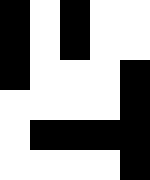[["black", "white", "black", "white", "white"], ["black", "white", "black", "white", "white"], ["black", "white", "white", "white", "black"], ["white", "white", "white", "white", "black"], ["white", "black", "black", "black", "black"], ["white", "white", "white", "white", "black"]]